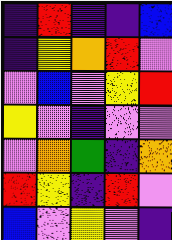[["indigo", "red", "indigo", "indigo", "blue"], ["indigo", "yellow", "orange", "red", "violet"], ["violet", "blue", "violet", "yellow", "red"], ["yellow", "violet", "indigo", "violet", "violet"], ["violet", "orange", "green", "indigo", "orange"], ["red", "yellow", "indigo", "red", "violet"], ["blue", "violet", "yellow", "violet", "indigo"]]